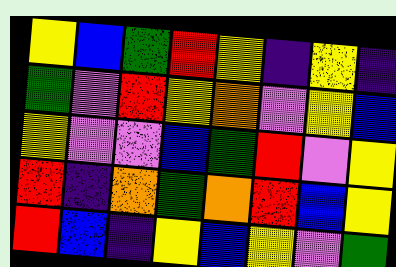[["yellow", "blue", "green", "red", "yellow", "indigo", "yellow", "indigo"], ["green", "violet", "red", "yellow", "orange", "violet", "yellow", "blue"], ["yellow", "violet", "violet", "blue", "green", "red", "violet", "yellow"], ["red", "indigo", "orange", "green", "orange", "red", "blue", "yellow"], ["red", "blue", "indigo", "yellow", "blue", "yellow", "violet", "green"]]